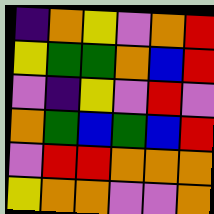[["indigo", "orange", "yellow", "violet", "orange", "red"], ["yellow", "green", "green", "orange", "blue", "red"], ["violet", "indigo", "yellow", "violet", "red", "violet"], ["orange", "green", "blue", "green", "blue", "red"], ["violet", "red", "red", "orange", "orange", "orange"], ["yellow", "orange", "orange", "violet", "violet", "orange"]]